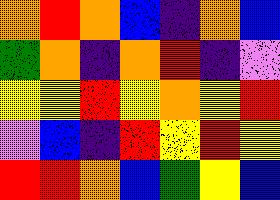[["orange", "red", "orange", "blue", "indigo", "orange", "blue"], ["green", "orange", "indigo", "orange", "red", "indigo", "violet"], ["yellow", "yellow", "red", "yellow", "orange", "yellow", "red"], ["violet", "blue", "indigo", "red", "yellow", "red", "yellow"], ["red", "red", "orange", "blue", "green", "yellow", "blue"]]